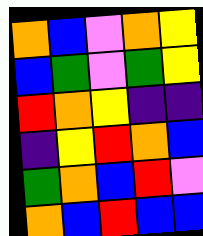[["orange", "blue", "violet", "orange", "yellow"], ["blue", "green", "violet", "green", "yellow"], ["red", "orange", "yellow", "indigo", "indigo"], ["indigo", "yellow", "red", "orange", "blue"], ["green", "orange", "blue", "red", "violet"], ["orange", "blue", "red", "blue", "blue"]]